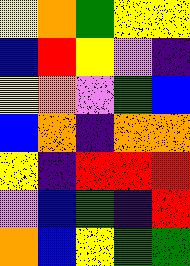[["yellow", "orange", "green", "yellow", "yellow"], ["blue", "red", "yellow", "violet", "indigo"], ["yellow", "orange", "violet", "green", "blue"], ["blue", "orange", "indigo", "orange", "orange"], ["yellow", "indigo", "red", "red", "red"], ["violet", "blue", "green", "indigo", "red"], ["orange", "blue", "yellow", "green", "green"]]